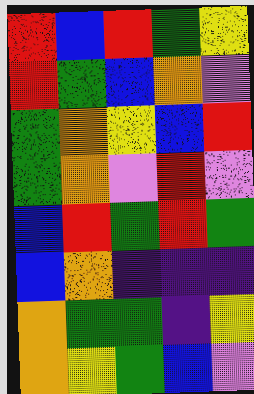[["red", "blue", "red", "green", "yellow"], ["red", "green", "blue", "orange", "violet"], ["green", "orange", "yellow", "blue", "red"], ["green", "orange", "violet", "red", "violet"], ["blue", "red", "green", "red", "green"], ["blue", "orange", "indigo", "indigo", "indigo"], ["orange", "green", "green", "indigo", "yellow"], ["orange", "yellow", "green", "blue", "violet"]]